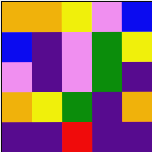[["orange", "orange", "yellow", "violet", "blue"], ["blue", "indigo", "violet", "green", "yellow"], ["violet", "indigo", "violet", "green", "indigo"], ["orange", "yellow", "green", "indigo", "orange"], ["indigo", "indigo", "red", "indigo", "indigo"]]